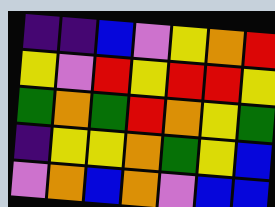[["indigo", "indigo", "blue", "violet", "yellow", "orange", "red"], ["yellow", "violet", "red", "yellow", "red", "red", "yellow"], ["green", "orange", "green", "red", "orange", "yellow", "green"], ["indigo", "yellow", "yellow", "orange", "green", "yellow", "blue"], ["violet", "orange", "blue", "orange", "violet", "blue", "blue"]]